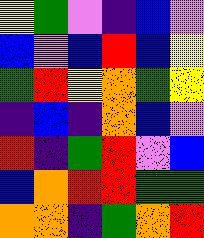[["yellow", "green", "violet", "indigo", "blue", "violet"], ["blue", "violet", "blue", "red", "blue", "yellow"], ["green", "red", "yellow", "orange", "green", "yellow"], ["indigo", "blue", "indigo", "orange", "blue", "violet"], ["red", "indigo", "green", "red", "violet", "blue"], ["blue", "orange", "red", "red", "green", "green"], ["orange", "orange", "indigo", "green", "orange", "red"]]